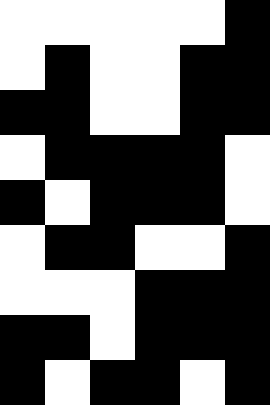[["white", "white", "white", "white", "white", "black"], ["white", "black", "white", "white", "black", "black"], ["black", "black", "white", "white", "black", "black"], ["white", "black", "black", "black", "black", "white"], ["black", "white", "black", "black", "black", "white"], ["white", "black", "black", "white", "white", "black"], ["white", "white", "white", "black", "black", "black"], ["black", "black", "white", "black", "black", "black"], ["black", "white", "black", "black", "white", "black"]]